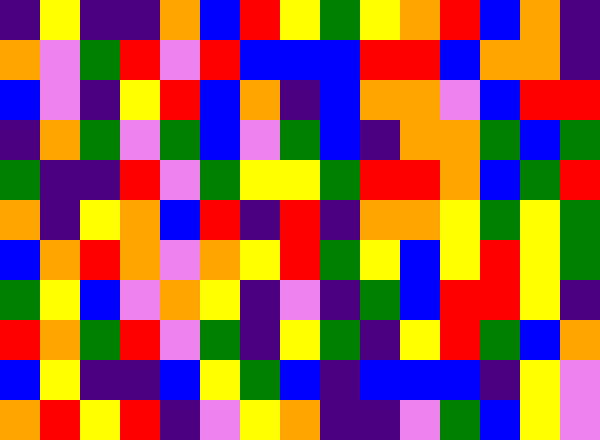[["indigo", "yellow", "indigo", "indigo", "orange", "blue", "red", "yellow", "green", "yellow", "orange", "red", "blue", "orange", "indigo"], ["orange", "violet", "green", "red", "violet", "red", "blue", "blue", "blue", "red", "red", "blue", "orange", "orange", "indigo"], ["blue", "violet", "indigo", "yellow", "red", "blue", "orange", "indigo", "blue", "orange", "orange", "violet", "blue", "red", "red"], ["indigo", "orange", "green", "violet", "green", "blue", "violet", "green", "blue", "indigo", "orange", "orange", "green", "blue", "green"], ["green", "indigo", "indigo", "red", "violet", "green", "yellow", "yellow", "green", "red", "red", "orange", "blue", "green", "red"], ["orange", "indigo", "yellow", "orange", "blue", "red", "indigo", "red", "indigo", "orange", "orange", "yellow", "green", "yellow", "green"], ["blue", "orange", "red", "orange", "violet", "orange", "yellow", "red", "green", "yellow", "blue", "yellow", "red", "yellow", "green"], ["green", "yellow", "blue", "violet", "orange", "yellow", "indigo", "violet", "indigo", "green", "blue", "red", "red", "yellow", "indigo"], ["red", "orange", "green", "red", "violet", "green", "indigo", "yellow", "green", "indigo", "yellow", "red", "green", "blue", "orange"], ["blue", "yellow", "indigo", "indigo", "blue", "yellow", "green", "blue", "indigo", "blue", "blue", "blue", "indigo", "yellow", "violet"], ["orange", "red", "yellow", "red", "indigo", "violet", "yellow", "orange", "indigo", "indigo", "violet", "green", "blue", "yellow", "violet"]]